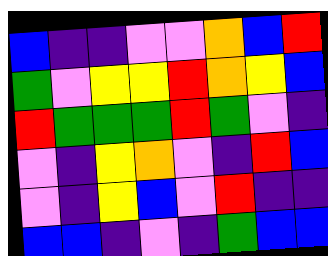[["blue", "indigo", "indigo", "violet", "violet", "orange", "blue", "red"], ["green", "violet", "yellow", "yellow", "red", "orange", "yellow", "blue"], ["red", "green", "green", "green", "red", "green", "violet", "indigo"], ["violet", "indigo", "yellow", "orange", "violet", "indigo", "red", "blue"], ["violet", "indigo", "yellow", "blue", "violet", "red", "indigo", "indigo"], ["blue", "blue", "indigo", "violet", "indigo", "green", "blue", "blue"]]